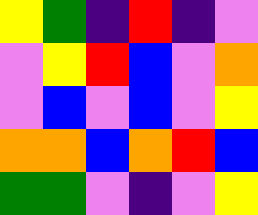[["yellow", "green", "indigo", "red", "indigo", "violet"], ["violet", "yellow", "red", "blue", "violet", "orange"], ["violet", "blue", "violet", "blue", "violet", "yellow"], ["orange", "orange", "blue", "orange", "red", "blue"], ["green", "green", "violet", "indigo", "violet", "yellow"]]